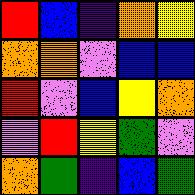[["red", "blue", "indigo", "orange", "yellow"], ["orange", "orange", "violet", "blue", "blue"], ["red", "violet", "blue", "yellow", "orange"], ["violet", "red", "yellow", "green", "violet"], ["orange", "green", "indigo", "blue", "green"]]